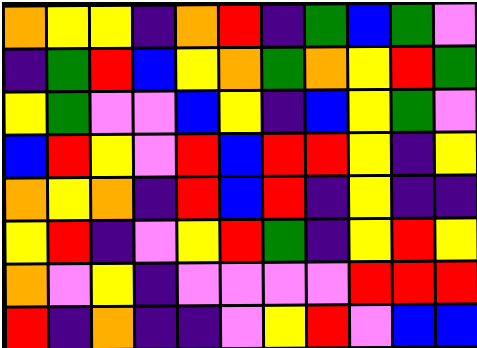[["orange", "yellow", "yellow", "indigo", "orange", "red", "indigo", "green", "blue", "green", "violet"], ["indigo", "green", "red", "blue", "yellow", "orange", "green", "orange", "yellow", "red", "green"], ["yellow", "green", "violet", "violet", "blue", "yellow", "indigo", "blue", "yellow", "green", "violet"], ["blue", "red", "yellow", "violet", "red", "blue", "red", "red", "yellow", "indigo", "yellow"], ["orange", "yellow", "orange", "indigo", "red", "blue", "red", "indigo", "yellow", "indigo", "indigo"], ["yellow", "red", "indigo", "violet", "yellow", "red", "green", "indigo", "yellow", "red", "yellow"], ["orange", "violet", "yellow", "indigo", "violet", "violet", "violet", "violet", "red", "red", "red"], ["red", "indigo", "orange", "indigo", "indigo", "violet", "yellow", "red", "violet", "blue", "blue"]]